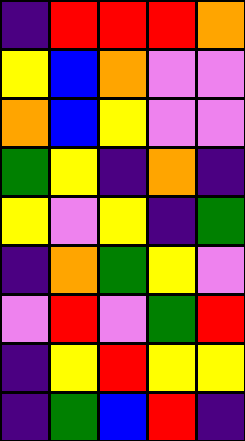[["indigo", "red", "red", "red", "orange"], ["yellow", "blue", "orange", "violet", "violet"], ["orange", "blue", "yellow", "violet", "violet"], ["green", "yellow", "indigo", "orange", "indigo"], ["yellow", "violet", "yellow", "indigo", "green"], ["indigo", "orange", "green", "yellow", "violet"], ["violet", "red", "violet", "green", "red"], ["indigo", "yellow", "red", "yellow", "yellow"], ["indigo", "green", "blue", "red", "indigo"]]